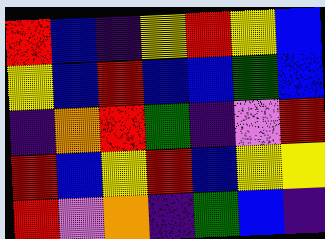[["red", "blue", "indigo", "yellow", "red", "yellow", "blue"], ["yellow", "blue", "red", "blue", "blue", "green", "blue"], ["indigo", "orange", "red", "green", "indigo", "violet", "red"], ["red", "blue", "yellow", "red", "blue", "yellow", "yellow"], ["red", "violet", "orange", "indigo", "green", "blue", "indigo"]]